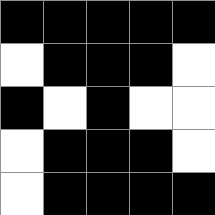[["black", "black", "black", "black", "black"], ["white", "black", "black", "black", "white"], ["black", "white", "black", "white", "white"], ["white", "black", "black", "black", "white"], ["white", "black", "black", "black", "black"]]